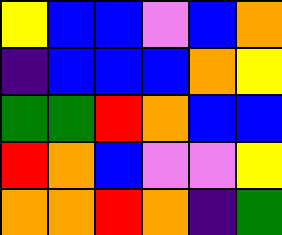[["yellow", "blue", "blue", "violet", "blue", "orange"], ["indigo", "blue", "blue", "blue", "orange", "yellow"], ["green", "green", "red", "orange", "blue", "blue"], ["red", "orange", "blue", "violet", "violet", "yellow"], ["orange", "orange", "red", "orange", "indigo", "green"]]